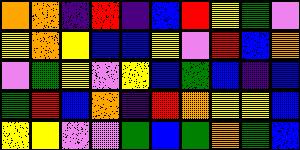[["orange", "orange", "indigo", "red", "indigo", "blue", "red", "yellow", "green", "violet"], ["yellow", "orange", "yellow", "blue", "blue", "yellow", "violet", "red", "blue", "orange"], ["violet", "green", "yellow", "violet", "yellow", "blue", "green", "blue", "indigo", "blue"], ["green", "red", "blue", "orange", "indigo", "red", "orange", "yellow", "yellow", "blue"], ["yellow", "yellow", "violet", "violet", "green", "blue", "green", "orange", "green", "blue"]]